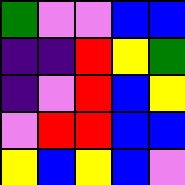[["green", "violet", "violet", "blue", "blue"], ["indigo", "indigo", "red", "yellow", "green"], ["indigo", "violet", "red", "blue", "yellow"], ["violet", "red", "red", "blue", "blue"], ["yellow", "blue", "yellow", "blue", "violet"]]